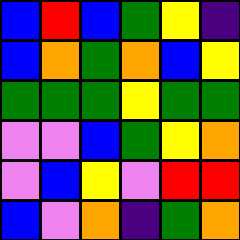[["blue", "red", "blue", "green", "yellow", "indigo"], ["blue", "orange", "green", "orange", "blue", "yellow"], ["green", "green", "green", "yellow", "green", "green"], ["violet", "violet", "blue", "green", "yellow", "orange"], ["violet", "blue", "yellow", "violet", "red", "red"], ["blue", "violet", "orange", "indigo", "green", "orange"]]